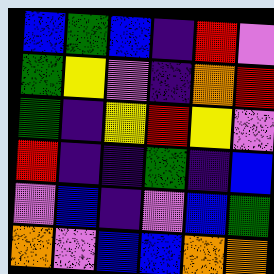[["blue", "green", "blue", "indigo", "red", "violet"], ["green", "yellow", "violet", "indigo", "orange", "red"], ["green", "indigo", "yellow", "red", "yellow", "violet"], ["red", "indigo", "indigo", "green", "indigo", "blue"], ["violet", "blue", "indigo", "violet", "blue", "green"], ["orange", "violet", "blue", "blue", "orange", "orange"]]